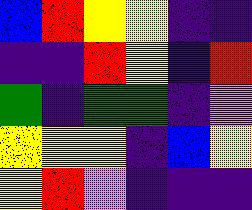[["blue", "red", "yellow", "yellow", "indigo", "indigo"], ["indigo", "indigo", "red", "yellow", "indigo", "red"], ["green", "indigo", "green", "green", "indigo", "violet"], ["yellow", "yellow", "yellow", "indigo", "blue", "yellow"], ["yellow", "red", "violet", "indigo", "indigo", "indigo"]]